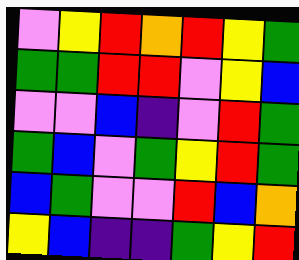[["violet", "yellow", "red", "orange", "red", "yellow", "green"], ["green", "green", "red", "red", "violet", "yellow", "blue"], ["violet", "violet", "blue", "indigo", "violet", "red", "green"], ["green", "blue", "violet", "green", "yellow", "red", "green"], ["blue", "green", "violet", "violet", "red", "blue", "orange"], ["yellow", "blue", "indigo", "indigo", "green", "yellow", "red"]]